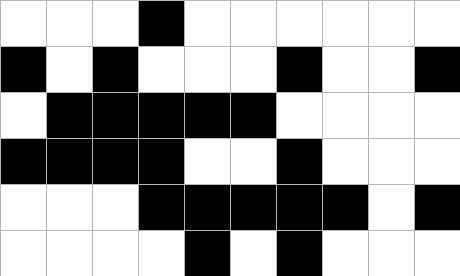[["white", "white", "white", "black", "white", "white", "white", "white", "white", "white"], ["black", "white", "black", "white", "white", "white", "black", "white", "white", "black"], ["white", "black", "black", "black", "black", "black", "white", "white", "white", "white"], ["black", "black", "black", "black", "white", "white", "black", "white", "white", "white"], ["white", "white", "white", "black", "black", "black", "black", "black", "white", "black"], ["white", "white", "white", "white", "black", "white", "black", "white", "white", "white"]]